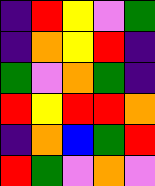[["indigo", "red", "yellow", "violet", "green"], ["indigo", "orange", "yellow", "red", "indigo"], ["green", "violet", "orange", "green", "indigo"], ["red", "yellow", "red", "red", "orange"], ["indigo", "orange", "blue", "green", "red"], ["red", "green", "violet", "orange", "violet"]]